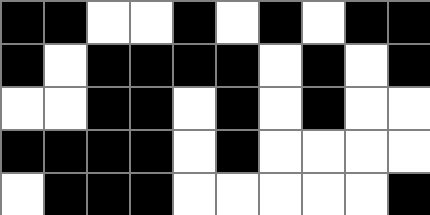[["black", "black", "white", "white", "black", "white", "black", "white", "black", "black"], ["black", "white", "black", "black", "black", "black", "white", "black", "white", "black"], ["white", "white", "black", "black", "white", "black", "white", "black", "white", "white"], ["black", "black", "black", "black", "white", "black", "white", "white", "white", "white"], ["white", "black", "black", "black", "white", "white", "white", "white", "white", "black"]]